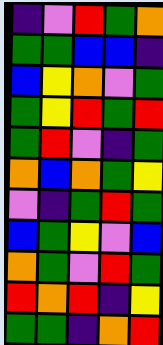[["indigo", "violet", "red", "green", "orange"], ["green", "green", "blue", "blue", "indigo"], ["blue", "yellow", "orange", "violet", "green"], ["green", "yellow", "red", "green", "red"], ["green", "red", "violet", "indigo", "green"], ["orange", "blue", "orange", "green", "yellow"], ["violet", "indigo", "green", "red", "green"], ["blue", "green", "yellow", "violet", "blue"], ["orange", "green", "violet", "red", "green"], ["red", "orange", "red", "indigo", "yellow"], ["green", "green", "indigo", "orange", "red"]]